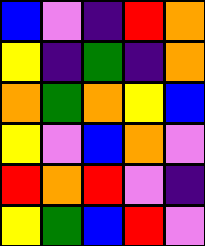[["blue", "violet", "indigo", "red", "orange"], ["yellow", "indigo", "green", "indigo", "orange"], ["orange", "green", "orange", "yellow", "blue"], ["yellow", "violet", "blue", "orange", "violet"], ["red", "orange", "red", "violet", "indigo"], ["yellow", "green", "blue", "red", "violet"]]